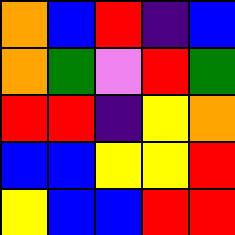[["orange", "blue", "red", "indigo", "blue"], ["orange", "green", "violet", "red", "green"], ["red", "red", "indigo", "yellow", "orange"], ["blue", "blue", "yellow", "yellow", "red"], ["yellow", "blue", "blue", "red", "red"]]